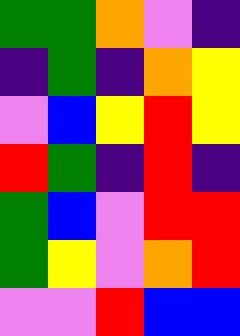[["green", "green", "orange", "violet", "indigo"], ["indigo", "green", "indigo", "orange", "yellow"], ["violet", "blue", "yellow", "red", "yellow"], ["red", "green", "indigo", "red", "indigo"], ["green", "blue", "violet", "red", "red"], ["green", "yellow", "violet", "orange", "red"], ["violet", "violet", "red", "blue", "blue"]]